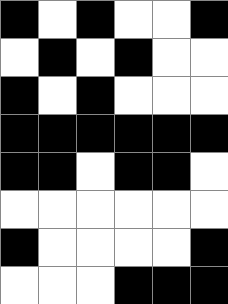[["black", "white", "black", "white", "white", "black"], ["white", "black", "white", "black", "white", "white"], ["black", "white", "black", "white", "white", "white"], ["black", "black", "black", "black", "black", "black"], ["black", "black", "white", "black", "black", "white"], ["white", "white", "white", "white", "white", "white"], ["black", "white", "white", "white", "white", "black"], ["white", "white", "white", "black", "black", "black"]]